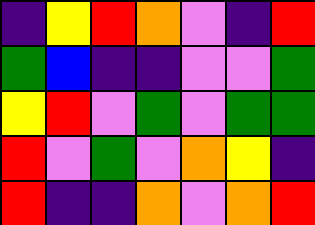[["indigo", "yellow", "red", "orange", "violet", "indigo", "red"], ["green", "blue", "indigo", "indigo", "violet", "violet", "green"], ["yellow", "red", "violet", "green", "violet", "green", "green"], ["red", "violet", "green", "violet", "orange", "yellow", "indigo"], ["red", "indigo", "indigo", "orange", "violet", "orange", "red"]]